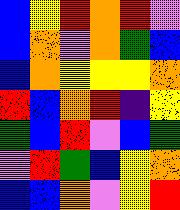[["blue", "yellow", "red", "orange", "red", "violet"], ["blue", "orange", "violet", "orange", "green", "blue"], ["blue", "orange", "yellow", "yellow", "yellow", "orange"], ["red", "blue", "orange", "red", "indigo", "yellow"], ["green", "blue", "red", "violet", "blue", "green"], ["violet", "red", "green", "blue", "yellow", "orange"], ["blue", "blue", "orange", "violet", "yellow", "red"]]